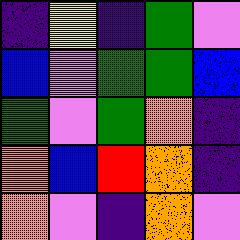[["indigo", "yellow", "indigo", "green", "violet"], ["blue", "violet", "green", "green", "blue"], ["green", "violet", "green", "orange", "indigo"], ["orange", "blue", "red", "orange", "indigo"], ["orange", "violet", "indigo", "orange", "violet"]]